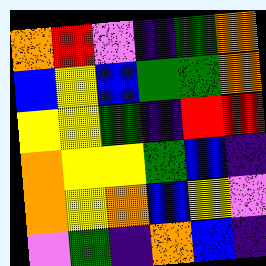[["orange", "red", "violet", "indigo", "green", "orange"], ["blue", "yellow", "blue", "green", "green", "orange"], ["yellow", "yellow", "green", "indigo", "red", "red"], ["orange", "yellow", "yellow", "green", "blue", "indigo"], ["orange", "yellow", "orange", "blue", "yellow", "violet"], ["violet", "green", "indigo", "orange", "blue", "indigo"]]